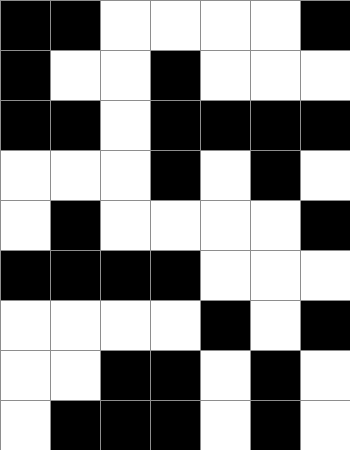[["black", "black", "white", "white", "white", "white", "black"], ["black", "white", "white", "black", "white", "white", "white"], ["black", "black", "white", "black", "black", "black", "black"], ["white", "white", "white", "black", "white", "black", "white"], ["white", "black", "white", "white", "white", "white", "black"], ["black", "black", "black", "black", "white", "white", "white"], ["white", "white", "white", "white", "black", "white", "black"], ["white", "white", "black", "black", "white", "black", "white"], ["white", "black", "black", "black", "white", "black", "white"]]